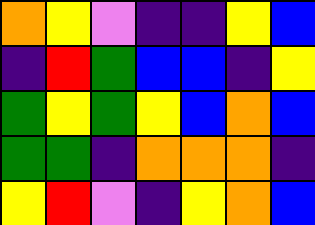[["orange", "yellow", "violet", "indigo", "indigo", "yellow", "blue"], ["indigo", "red", "green", "blue", "blue", "indigo", "yellow"], ["green", "yellow", "green", "yellow", "blue", "orange", "blue"], ["green", "green", "indigo", "orange", "orange", "orange", "indigo"], ["yellow", "red", "violet", "indigo", "yellow", "orange", "blue"]]